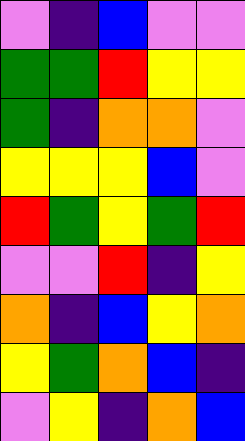[["violet", "indigo", "blue", "violet", "violet"], ["green", "green", "red", "yellow", "yellow"], ["green", "indigo", "orange", "orange", "violet"], ["yellow", "yellow", "yellow", "blue", "violet"], ["red", "green", "yellow", "green", "red"], ["violet", "violet", "red", "indigo", "yellow"], ["orange", "indigo", "blue", "yellow", "orange"], ["yellow", "green", "orange", "blue", "indigo"], ["violet", "yellow", "indigo", "orange", "blue"]]